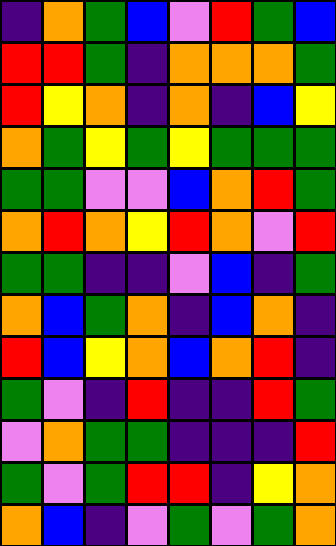[["indigo", "orange", "green", "blue", "violet", "red", "green", "blue"], ["red", "red", "green", "indigo", "orange", "orange", "orange", "green"], ["red", "yellow", "orange", "indigo", "orange", "indigo", "blue", "yellow"], ["orange", "green", "yellow", "green", "yellow", "green", "green", "green"], ["green", "green", "violet", "violet", "blue", "orange", "red", "green"], ["orange", "red", "orange", "yellow", "red", "orange", "violet", "red"], ["green", "green", "indigo", "indigo", "violet", "blue", "indigo", "green"], ["orange", "blue", "green", "orange", "indigo", "blue", "orange", "indigo"], ["red", "blue", "yellow", "orange", "blue", "orange", "red", "indigo"], ["green", "violet", "indigo", "red", "indigo", "indigo", "red", "green"], ["violet", "orange", "green", "green", "indigo", "indigo", "indigo", "red"], ["green", "violet", "green", "red", "red", "indigo", "yellow", "orange"], ["orange", "blue", "indigo", "violet", "green", "violet", "green", "orange"]]